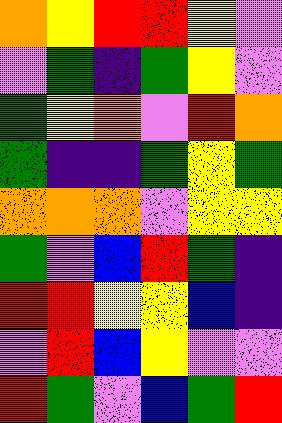[["orange", "yellow", "red", "red", "yellow", "violet"], ["violet", "green", "indigo", "green", "yellow", "violet"], ["green", "yellow", "orange", "violet", "red", "orange"], ["green", "indigo", "indigo", "green", "yellow", "green"], ["orange", "orange", "orange", "violet", "yellow", "yellow"], ["green", "violet", "blue", "red", "green", "indigo"], ["red", "red", "yellow", "yellow", "blue", "indigo"], ["violet", "red", "blue", "yellow", "violet", "violet"], ["red", "green", "violet", "blue", "green", "red"]]